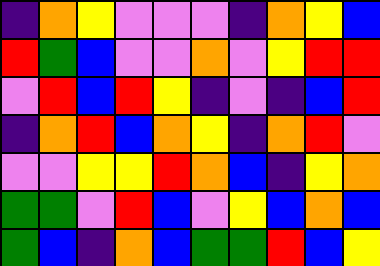[["indigo", "orange", "yellow", "violet", "violet", "violet", "indigo", "orange", "yellow", "blue"], ["red", "green", "blue", "violet", "violet", "orange", "violet", "yellow", "red", "red"], ["violet", "red", "blue", "red", "yellow", "indigo", "violet", "indigo", "blue", "red"], ["indigo", "orange", "red", "blue", "orange", "yellow", "indigo", "orange", "red", "violet"], ["violet", "violet", "yellow", "yellow", "red", "orange", "blue", "indigo", "yellow", "orange"], ["green", "green", "violet", "red", "blue", "violet", "yellow", "blue", "orange", "blue"], ["green", "blue", "indigo", "orange", "blue", "green", "green", "red", "blue", "yellow"]]